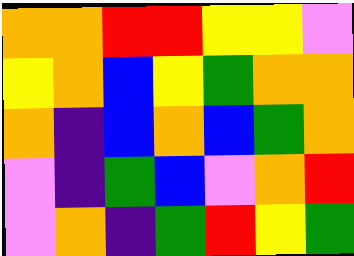[["orange", "orange", "red", "red", "yellow", "yellow", "violet"], ["yellow", "orange", "blue", "yellow", "green", "orange", "orange"], ["orange", "indigo", "blue", "orange", "blue", "green", "orange"], ["violet", "indigo", "green", "blue", "violet", "orange", "red"], ["violet", "orange", "indigo", "green", "red", "yellow", "green"]]